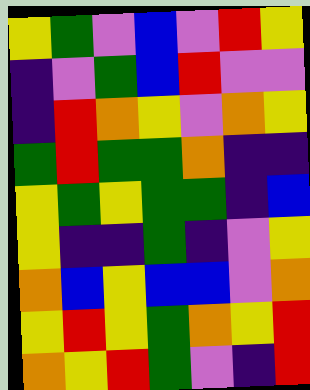[["yellow", "green", "violet", "blue", "violet", "red", "yellow"], ["indigo", "violet", "green", "blue", "red", "violet", "violet"], ["indigo", "red", "orange", "yellow", "violet", "orange", "yellow"], ["green", "red", "green", "green", "orange", "indigo", "indigo"], ["yellow", "green", "yellow", "green", "green", "indigo", "blue"], ["yellow", "indigo", "indigo", "green", "indigo", "violet", "yellow"], ["orange", "blue", "yellow", "blue", "blue", "violet", "orange"], ["yellow", "red", "yellow", "green", "orange", "yellow", "red"], ["orange", "yellow", "red", "green", "violet", "indigo", "red"]]